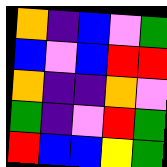[["orange", "indigo", "blue", "violet", "green"], ["blue", "violet", "blue", "red", "red"], ["orange", "indigo", "indigo", "orange", "violet"], ["green", "indigo", "violet", "red", "green"], ["red", "blue", "blue", "yellow", "green"]]